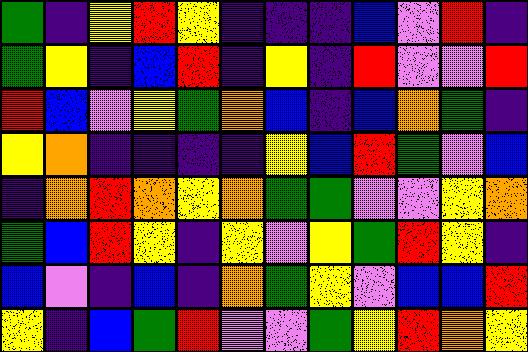[["green", "indigo", "yellow", "red", "yellow", "indigo", "indigo", "indigo", "blue", "violet", "red", "indigo"], ["green", "yellow", "indigo", "blue", "red", "indigo", "yellow", "indigo", "red", "violet", "violet", "red"], ["red", "blue", "violet", "yellow", "green", "orange", "blue", "indigo", "blue", "orange", "green", "indigo"], ["yellow", "orange", "indigo", "indigo", "indigo", "indigo", "yellow", "blue", "red", "green", "violet", "blue"], ["indigo", "orange", "red", "orange", "yellow", "orange", "green", "green", "violet", "violet", "yellow", "orange"], ["green", "blue", "red", "yellow", "indigo", "yellow", "violet", "yellow", "green", "red", "yellow", "indigo"], ["blue", "violet", "indigo", "blue", "indigo", "orange", "green", "yellow", "violet", "blue", "blue", "red"], ["yellow", "indigo", "blue", "green", "red", "violet", "violet", "green", "yellow", "red", "orange", "yellow"]]